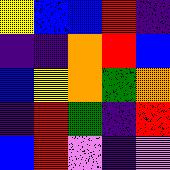[["yellow", "blue", "blue", "red", "indigo"], ["indigo", "indigo", "orange", "red", "blue"], ["blue", "yellow", "orange", "green", "orange"], ["indigo", "red", "green", "indigo", "red"], ["blue", "red", "violet", "indigo", "violet"]]